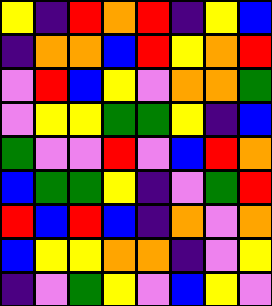[["yellow", "indigo", "red", "orange", "red", "indigo", "yellow", "blue"], ["indigo", "orange", "orange", "blue", "red", "yellow", "orange", "red"], ["violet", "red", "blue", "yellow", "violet", "orange", "orange", "green"], ["violet", "yellow", "yellow", "green", "green", "yellow", "indigo", "blue"], ["green", "violet", "violet", "red", "violet", "blue", "red", "orange"], ["blue", "green", "green", "yellow", "indigo", "violet", "green", "red"], ["red", "blue", "red", "blue", "indigo", "orange", "violet", "orange"], ["blue", "yellow", "yellow", "orange", "orange", "indigo", "violet", "yellow"], ["indigo", "violet", "green", "yellow", "violet", "blue", "yellow", "violet"]]